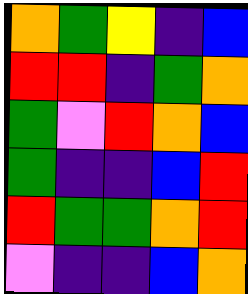[["orange", "green", "yellow", "indigo", "blue"], ["red", "red", "indigo", "green", "orange"], ["green", "violet", "red", "orange", "blue"], ["green", "indigo", "indigo", "blue", "red"], ["red", "green", "green", "orange", "red"], ["violet", "indigo", "indigo", "blue", "orange"]]